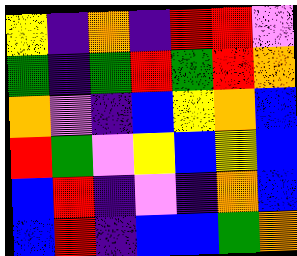[["yellow", "indigo", "orange", "indigo", "red", "red", "violet"], ["green", "indigo", "green", "red", "green", "red", "orange"], ["orange", "violet", "indigo", "blue", "yellow", "orange", "blue"], ["red", "green", "violet", "yellow", "blue", "yellow", "blue"], ["blue", "red", "indigo", "violet", "indigo", "orange", "blue"], ["blue", "red", "indigo", "blue", "blue", "green", "orange"]]